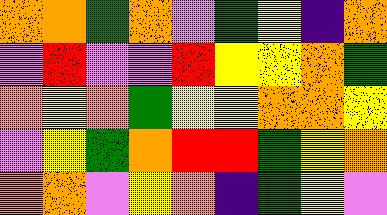[["orange", "orange", "green", "orange", "violet", "green", "yellow", "indigo", "orange"], ["violet", "red", "violet", "violet", "red", "yellow", "yellow", "orange", "green"], ["orange", "yellow", "orange", "green", "yellow", "yellow", "orange", "orange", "yellow"], ["violet", "yellow", "green", "orange", "red", "red", "green", "yellow", "orange"], ["orange", "orange", "violet", "yellow", "orange", "indigo", "green", "yellow", "violet"]]